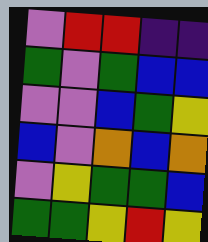[["violet", "red", "red", "indigo", "indigo"], ["green", "violet", "green", "blue", "blue"], ["violet", "violet", "blue", "green", "yellow"], ["blue", "violet", "orange", "blue", "orange"], ["violet", "yellow", "green", "green", "blue"], ["green", "green", "yellow", "red", "yellow"]]